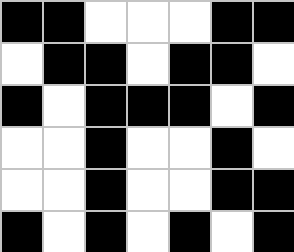[["black", "black", "white", "white", "white", "black", "black"], ["white", "black", "black", "white", "black", "black", "white"], ["black", "white", "black", "black", "black", "white", "black"], ["white", "white", "black", "white", "white", "black", "white"], ["white", "white", "black", "white", "white", "black", "black"], ["black", "white", "black", "white", "black", "white", "black"]]